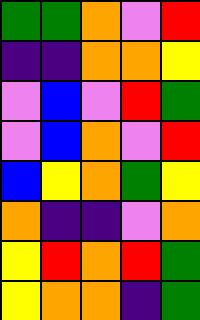[["green", "green", "orange", "violet", "red"], ["indigo", "indigo", "orange", "orange", "yellow"], ["violet", "blue", "violet", "red", "green"], ["violet", "blue", "orange", "violet", "red"], ["blue", "yellow", "orange", "green", "yellow"], ["orange", "indigo", "indigo", "violet", "orange"], ["yellow", "red", "orange", "red", "green"], ["yellow", "orange", "orange", "indigo", "green"]]